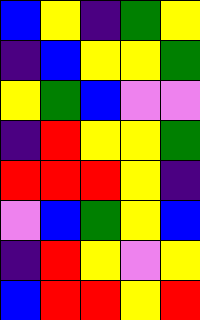[["blue", "yellow", "indigo", "green", "yellow"], ["indigo", "blue", "yellow", "yellow", "green"], ["yellow", "green", "blue", "violet", "violet"], ["indigo", "red", "yellow", "yellow", "green"], ["red", "red", "red", "yellow", "indigo"], ["violet", "blue", "green", "yellow", "blue"], ["indigo", "red", "yellow", "violet", "yellow"], ["blue", "red", "red", "yellow", "red"]]